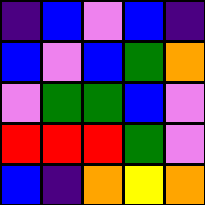[["indigo", "blue", "violet", "blue", "indigo"], ["blue", "violet", "blue", "green", "orange"], ["violet", "green", "green", "blue", "violet"], ["red", "red", "red", "green", "violet"], ["blue", "indigo", "orange", "yellow", "orange"]]